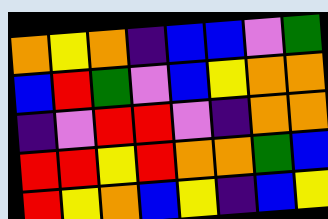[["orange", "yellow", "orange", "indigo", "blue", "blue", "violet", "green"], ["blue", "red", "green", "violet", "blue", "yellow", "orange", "orange"], ["indigo", "violet", "red", "red", "violet", "indigo", "orange", "orange"], ["red", "red", "yellow", "red", "orange", "orange", "green", "blue"], ["red", "yellow", "orange", "blue", "yellow", "indigo", "blue", "yellow"]]